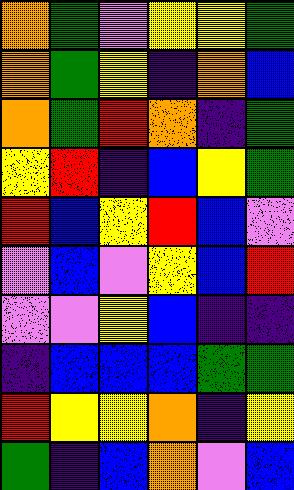[["orange", "green", "violet", "yellow", "yellow", "green"], ["orange", "green", "yellow", "indigo", "orange", "blue"], ["orange", "green", "red", "orange", "indigo", "green"], ["yellow", "red", "indigo", "blue", "yellow", "green"], ["red", "blue", "yellow", "red", "blue", "violet"], ["violet", "blue", "violet", "yellow", "blue", "red"], ["violet", "violet", "yellow", "blue", "indigo", "indigo"], ["indigo", "blue", "blue", "blue", "green", "green"], ["red", "yellow", "yellow", "orange", "indigo", "yellow"], ["green", "indigo", "blue", "orange", "violet", "blue"]]